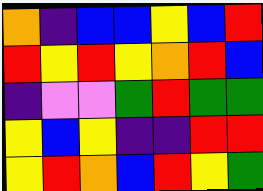[["orange", "indigo", "blue", "blue", "yellow", "blue", "red"], ["red", "yellow", "red", "yellow", "orange", "red", "blue"], ["indigo", "violet", "violet", "green", "red", "green", "green"], ["yellow", "blue", "yellow", "indigo", "indigo", "red", "red"], ["yellow", "red", "orange", "blue", "red", "yellow", "green"]]